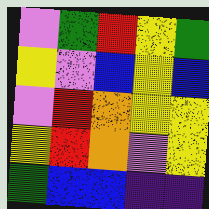[["violet", "green", "red", "yellow", "green"], ["yellow", "violet", "blue", "yellow", "blue"], ["violet", "red", "orange", "yellow", "yellow"], ["yellow", "red", "orange", "violet", "yellow"], ["green", "blue", "blue", "indigo", "indigo"]]